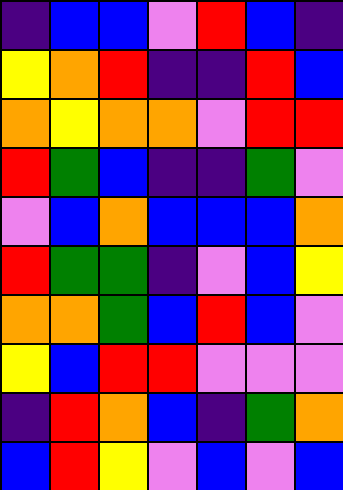[["indigo", "blue", "blue", "violet", "red", "blue", "indigo"], ["yellow", "orange", "red", "indigo", "indigo", "red", "blue"], ["orange", "yellow", "orange", "orange", "violet", "red", "red"], ["red", "green", "blue", "indigo", "indigo", "green", "violet"], ["violet", "blue", "orange", "blue", "blue", "blue", "orange"], ["red", "green", "green", "indigo", "violet", "blue", "yellow"], ["orange", "orange", "green", "blue", "red", "blue", "violet"], ["yellow", "blue", "red", "red", "violet", "violet", "violet"], ["indigo", "red", "orange", "blue", "indigo", "green", "orange"], ["blue", "red", "yellow", "violet", "blue", "violet", "blue"]]